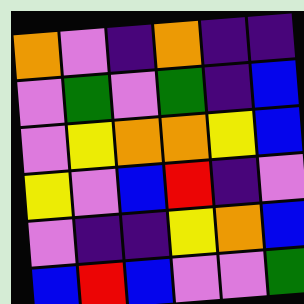[["orange", "violet", "indigo", "orange", "indigo", "indigo"], ["violet", "green", "violet", "green", "indigo", "blue"], ["violet", "yellow", "orange", "orange", "yellow", "blue"], ["yellow", "violet", "blue", "red", "indigo", "violet"], ["violet", "indigo", "indigo", "yellow", "orange", "blue"], ["blue", "red", "blue", "violet", "violet", "green"]]